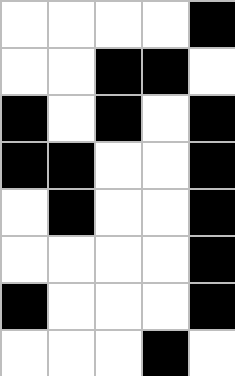[["white", "white", "white", "white", "black"], ["white", "white", "black", "black", "white"], ["black", "white", "black", "white", "black"], ["black", "black", "white", "white", "black"], ["white", "black", "white", "white", "black"], ["white", "white", "white", "white", "black"], ["black", "white", "white", "white", "black"], ["white", "white", "white", "black", "white"]]